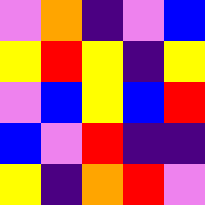[["violet", "orange", "indigo", "violet", "blue"], ["yellow", "red", "yellow", "indigo", "yellow"], ["violet", "blue", "yellow", "blue", "red"], ["blue", "violet", "red", "indigo", "indigo"], ["yellow", "indigo", "orange", "red", "violet"]]